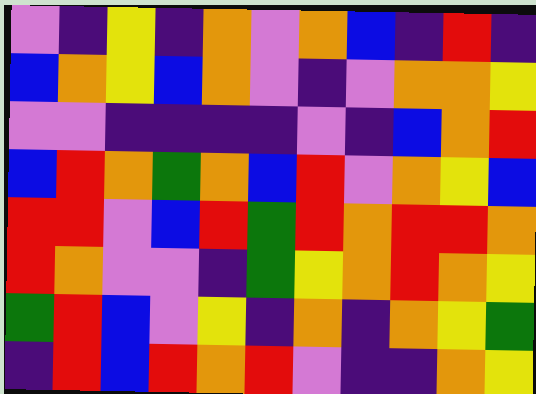[["violet", "indigo", "yellow", "indigo", "orange", "violet", "orange", "blue", "indigo", "red", "indigo"], ["blue", "orange", "yellow", "blue", "orange", "violet", "indigo", "violet", "orange", "orange", "yellow"], ["violet", "violet", "indigo", "indigo", "indigo", "indigo", "violet", "indigo", "blue", "orange", "red"], ["blue", "red", "orange", "green", "orange", "blue", "red", "violet", "orange", "yellow", "blue"], ["red", "red", "violet", "blue", "red", "green", "red", "orange", "red", "red", "orange"], ["red", "orange", "violet", "violet", "indigo", "green", "yellow", "orange", "red", "orange", "yellow"], ["green", "red", "blue", "violet", "yellow", "indigo", "orange", "indigo", "orange", "yellow", "green"], ["indigo", "red", "blue", "red", "orange", "red", "violet", "indigo", "indigo", "orange", "yellow"]]